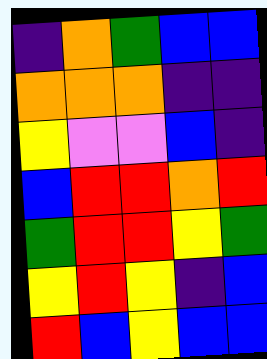[["indigo", "orange", "green", "blue", "blue"], ["orange", "orange", "orange", "indigo", "indigo"], ["yellow", "violet", "violet", "blue", "indigo"], ["blue", "red", "red", "orange", "red"], ["green", "red", "red", "yellow", "green"], ["yellow", "red", "yellow", "indigo", "blue"], ["red", "blue", "yellow", "blue", "blue"]]